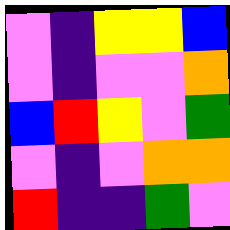[["violet", "indigo", "yellow", "yellow", "blue"], ["violet", "indigo", "violet", "violet", "orange"], ["blue", "red", "yellow", "violet", "green"], ["violet", "indigo", "violet", "orange", "orange"], ["red", "indigo", "indigo", "green", "violet"]]